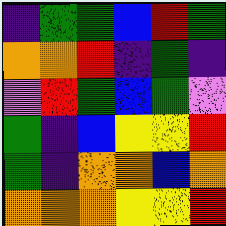[["indigo", "green", "green", "blue", "red", "green"], ["orange", "orange", "red", "indigo", "green", "indigo"], ["violet", "red", "green", "blue", "green", "violet"], ["green", "indigo", "blue", "yellow", "yellow", "red"], ["green", "indigo", "orange", "orange", "blue", "orange"], ["orange", "orange", "orange", "yellow", "yellow", "red"]]